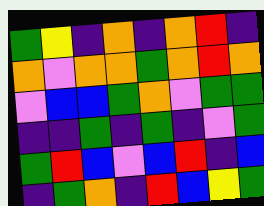[["green", "yellow", "indigo", "orange", "indigo", "orange", "red", "indigo"], ["orange", "violet", "orange", "orange", "green", "orange", "red", "orange"], ["violet", "blue", "blue", "green", "orange", "violet", "green", "green"], ["indigo", "indigo", "green", "indigo", "green", "indigo", "violet", "green"], ["green", "red", "blue", "violet", "blue", "red", "indigo", "blue"], ["indigo", "green", "orange", "indigo", "red", "blue", "yellow", "green"]]